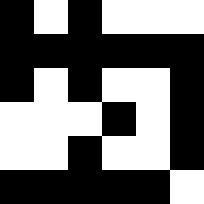[["black", "white", "black", "white", "white", "white"], ["black", "black", "black", "black", "black", "black"], ["black", "white", "black", "white", "white", "black"], ["white", "white", "white", "black", "white", "black"], ["white", "white", "black", "white", "white", "black"], ["black", "black", "black", "black", "black", "white"]]